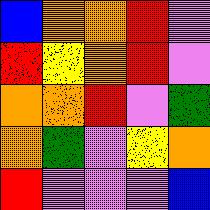[["blue", "orange", "orange", "red", "violet"], ["red", "yellow", "orange", "red", "violet"], ["orange", "orange", "red", "violet", "green"], ["orange", "green", "violet", "yellow", "orange"], ["red", "violet", "violet", "violet", "blue"]]